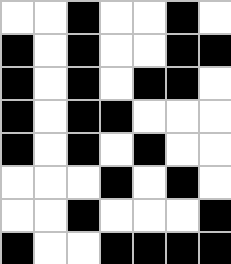[["white", "white", "black", "white", "white", "black", "white"], ["black", "white", "black", "white", "white", "black", "black"], ["black", "white", "black", "white", "black", "black", "white"], ["black", "white", "black", "black", "white", "white", "white"], ["black", "white", "black", "white", "black", "white", "white"], ["white", "white", "white", "black", "white", "black", "white"], ["white", "white", "black", "white", "white", "white", "black"], ["black", "white", "white", "black", "black", "black", "black"]]